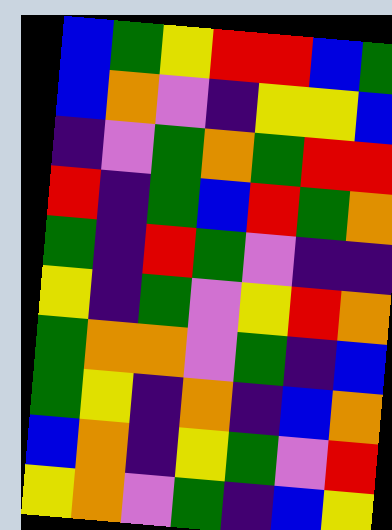[["blue", "green", "yellow", "red", "red", "blue", "green"], ["blue", "orange", "violet", "indigo", "yellow", "yellow", "blue"], ["indigo", "violet", "green", "orange", "green", "red", "red"], ["red", "indigo", "green", "blue", "red", "green", "orange"], ["green", "indigo", "red", "green", "violet", "indigo", "indigo"], ["yellow", "indigo", "green", "violet", "yellow", "red", "orange"], ["green", "orange", "orange", "violet", "green", "indigo", "blue"], ["green", "yellow", "indigo", "orange", "indigo", "blue", "orange"], ["blue", "orange", "indigo", "yellow", "green", "violet", "red"], ["yellow", "orange", "violet", "green", "indigo", "blue", "yellow"]]